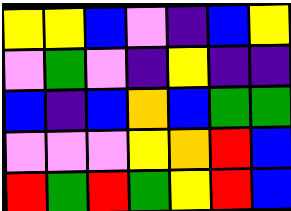[["yellow", "yellow", "blue", "violet", "indigo", "blue", "yellow"], ["violet", "green", "violet", "indigo", "yellow", "indigo", "indigo"], ["blue", "indigo", "blue", "orange", "blue", "green", "green"], ["violet", "violet", "violet", "yellow", "orange", "red", "blue"], ["red", "green", "red", "green", "yellow", "red", "blue"]]